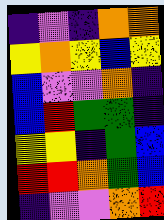[["indigo", "violet", "indigo", "orange", "orange"], ["yellow", "orange", "yellow", "blue", "yellow"], ["blue", "violet", "violet", "orange", "indigo"], ["blue", "red", "green", "green", "indigo"], ["yellow", "yellow", "indigo", "green", "blue"], ["red", "red", "orange", "green", "blue"], ["indigo", "violet", "violet", "orange", "red"]]